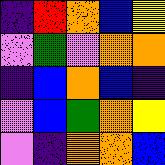[["indigo", "red", "orange", "blue", "yellow"], ["violet", "green", "violet", "orange", "orange"], ["indigo", "blue", "orange", "blue", "indigo"], ["violet", "blue", "green", "orange", "yellow"], ["violet", "indigo", "orange", "orange", "blue"]]